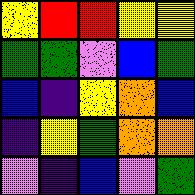[["yellow", "red", "red", "yellow", "yellow"], ["green", "green", "violet", "blue", "green"], ["blue", "indigo", "yellow", "orange", "blue"], ["indigo", "yellow", "green", "orange", "orange"], ["violet", "indigo", "blue", "violet", "green"]]